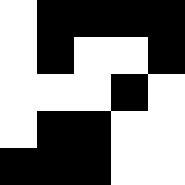[["white", "black", "black", "black", "black"], ["white", "black", "white", "white", "black"], ["white", "white", "white", "black", "white"], ["white", "black", "black", "white", "white"], ["black", "black", "black", "white", "white"]]